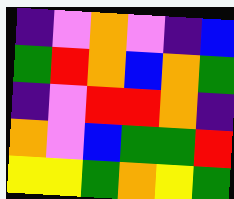[["indigo", "violet", "orange", "violet", "indigo", "blue"], ["green", "red", "orange", "blue", "orange", "green"], ["indigo", "violet", "red", "red", "orange", "indigo"], ["orange", "violet", "blue", "green", "green", "red"], ["yellow", "yellow", "green", "orange", "yellow", "green"]]